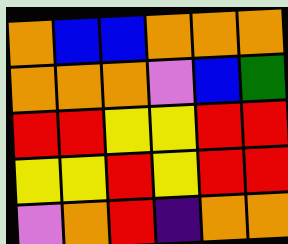[["orange", "blue", "blue", "orange", "orange", "orange"], ["orange", "orange", "orange", "violet", "blue", "green"], ["red", "red", "yellow", "yellow", "red", "red"], ["yellow", "yellow", "red", "yellow", "red", "red"], ["violet", "orange", "red", "indigo", "orange", "orange"]]